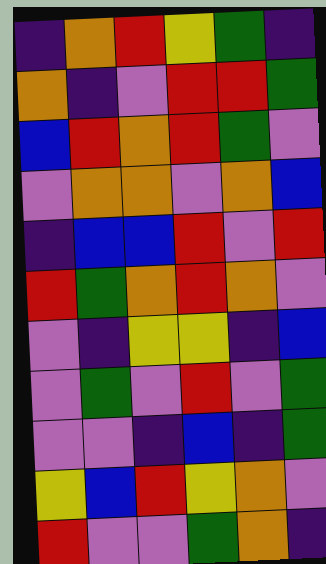[["indigo", "orange", "red", "yellow", "green", "indigo"], ["orange", "indigo", "violet", "red", "red", "green"], ["blue", "red", "orange", "red", "green", "violet"], ["violet", "orange", "orange", "violet", "orange", "blue"], ["indigo", "blue", "blue", "red", "violet", "red"], ["red", "green", "orange", "red", "orange", "violet"], ["violet", "indigo", "yellow", "yellow", "indigo", "blue"], ["violet", "green", "violet", "red", "violet", "green"], ["violet", "violet", "indigo", "blue", "indigo", "green"], ["yellow", "blue", "red", "yellow", "orange", "violet"], ["red", "violet", "violet", "green", "orange", "indigo"]]